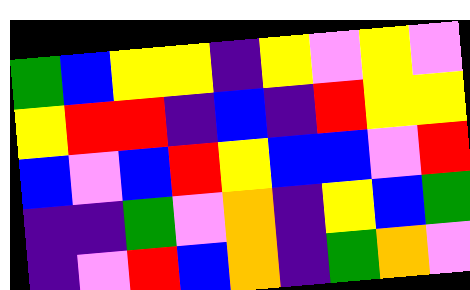[["green", "blue", "yellow", "yellow", "indigo", "yellow", "violet", "yellow", "violet"], ["yellow", "red", "red", "indigo", "blue", "indigo", "red", "yellow", "yellow"], ["blue", "violet", "blue", "red", "yellow", "blue", "blue", "violet", "red"], ["indigo", "indigo", "green", "violet", "orange", "indigo", "yellow", "blue", "green"], ["indigo", "violet", "red", "blue", "orange", "indigo", "green", "orange", "violet"]]